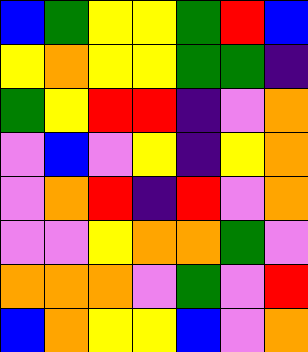[["blue", "green", "yellow", "yellow", "green", "red", "blue"], ["yellow", "orange", "yellow", "yellow", "green", "green", "indigo"], ["green", "yellow", "red", "red", "indigo", "violet", "orange"], ["violet", "blue", "violet", "yellow", "indigo", "yellow", "orange"], ["violet", "orange", "red", "indigo", "red", "violet", "orange"], ["violet", "violet", "yellow", "orange", "orange", "green", "violet"], ["orange", "orange", "orange", "violet", "green", "violet", "red"], ["blue", "orange", "yellow", "yellow", "blue", "violet", "orange"]]